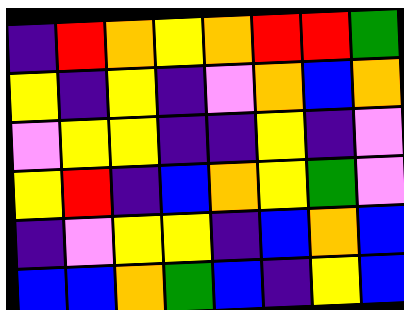[["indigo", "red", "orange", "yellow", "orange", "red", "red", "green"], ["yellow", "indigo", "yellow", "indigo", "violet", "orange", "blue", "orange"], ["violet", "yellow", "yellow", "indigo", "indigo", "yellow", "indigo", "violet"], ["yellow", "red", "indigo", "blue", "orange", "yellow", "green", "violet"], ["indigo", "violet", "yellow", "yellow", "indigo", "blue", "orange", "blue"], ["blue", "blue", "orange", "green", "blue", "indigo", "yellow", "blue"]]